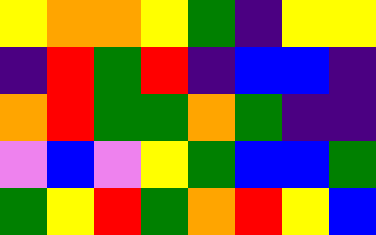[["yellow", "orange", "orange", "yellow", "green", "indigo", "yellow", "yellow"], ["indigo", "red", "green", "red", "indigo", "blue", "blue", "indigo"], ["orange", "red", "green", "green", "orange", "green", "indigo", "indigo"], ["violet", "blue", "violet", "yellow", "green", "blue", "blue", "green"], ["green", "yellow", "red", "green", "orange", "red", "yellow", "blue"]]